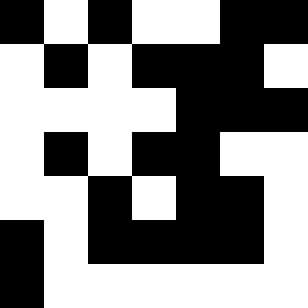[["black", "white", "black", "white", "white", "black", "black"], ["white", "black", "white", "black", "black", "black", "white"], ["white", "white", "white", "white", "black", "black", "black"], ["white", "black", "white", "black", "black", "white", "white"], ["white", "white", "black", "white", "black", "black", "white"], ["black", "white", "black", "black", "black", "black", "white"], ["black", "white", "white", "white", "white", "white", "white"]]